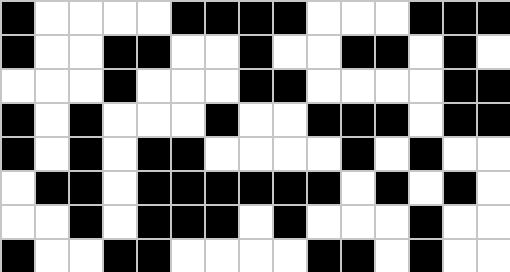[["black", "white", "white", "white", "white", "black", "black", "black", "black", "white", "white", "white", "black", "black", "black"], ["black", "white", "white", "black", "black", "white", "white", "black", "white", "white", "black", "black", "white", "black", "white"], ["white", "white", "white", "black", "white", "white", "white", "black", "black", "white", "white", "white", "white", "black", "black"], ["black", "white", "black", "white", "white", "white", "black", "white", "white", "black", "black", "black", "white", "black", "black"], ["black", "white", "black", "white", "black", "black", "white", "white", "white", "white", "black", "white", "black", "white", "white"], ["white", "black", "black", "white", "black", "black", "black", "black", "black", "black", "white", "black", "white", "black", "white"], ["white", "white", "black", "white", "black", "black", "black", "white", "black", "white", "white", "white", "black", "white", "white"], ["black", "white", "white", "black", "black", "white", "white", "white", "white", "black", "black", "white", "black", "white", "white"]]